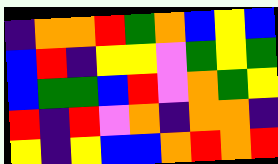[["indigo", "orange", "orange", "red", "green", "orange", "blue", "yellow", "blue"], ["blue", "red", "indigo", "yellow", "yellow", "violet", "green", "yellow", "green"], ["blue", "green", "green", "blue", "red", "violet", "orange", "green", "yellow"], ["red", "indigo", "red", "violet", "orange", "indigo", "orange", "orange", "indigo"], ["yellow", "indigo", "yellow", "blue", "blue", "orange", "red", "orange", "red"]]